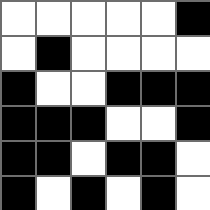[["white", "white", "white", "white", "white", "black"], ["white", "black", "white", "white", "white", "white"], ["black", "white", "white", "black", "black", "black"], ["black", "black", "black", "white", "white", "black"], ["black", "black", "white", "black", "black", "white"], ["black", "white", "black", "white", "black", "white"]]